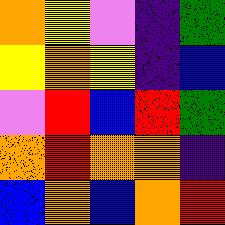[["orange", "yellow", "violet", "indigo", "green"], ["yellow", "orange", "yellow", "indigo", "blue"], ["violet", "red", "blue", "red", "green"], ["orange", "red", "orange", "orange", "indigo"], ["blue", "orange", "blue", "orange", "red"]]